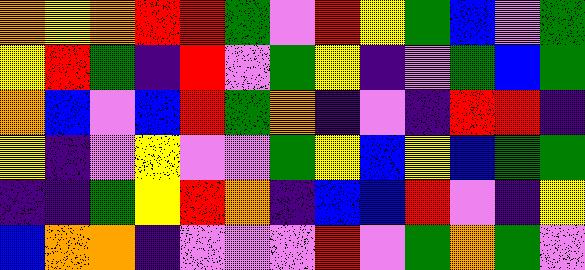[["orange", "yellow", "orange", "red", "red", "green", "violet", "red", "yellow", "green", "blue", "violet", "green"], ["yellow", "red", "green", "indigo", "red", "violet", "green", "yellow", "indigo", "violet", "green", "blue", "green"], ["orange", "blue", "violet", "blue", "red", "green", "orange", "indigo", "violet", "indigo", "red", "red", "indigo"], ["yellow", "indigo", "violet", "yellow", "violet", "violet", "green", "yellow", "blue", "yellow", "blue", "green", "green"], ["indigo", "indigo", "green", "yellow", "red", "orange", "indigo", "blue", "blue", "red", "violet", "indigo", "yellow"], ["blue", "orange", "orange", "indigo", "violet", "violet", "violet", "red", "violet", "green", "orange", "green", "violet"]]